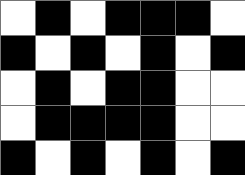[["white", "black", "white", "black", "black", "black", "white"], ["black", "white", "black", "white", "black", "white", "black"], ["white", "black", "white", "black", "black", "white", "white"], ["white", "black", "black", "black", "black", "white", "white"], ["black", "white", "black", "white", "black", "white", "black"]]